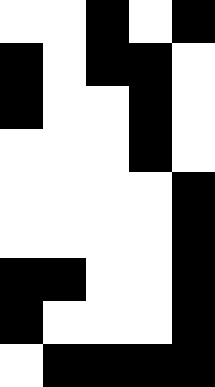[["white", "white", "black", "white", "black"], ["black", "white", "black", "black", "white"], ["black", "white", "white", "black", "white"], ["white", "white", "white", "black", "white"], ["white", "white", "white", "white", "black"], ["white", "white", "white", "white", "black"], ["black", "black", "white", "white", "black"], ["black", "white", "white", "white", "black"], ["white", "black", "black", "black", "black"]]